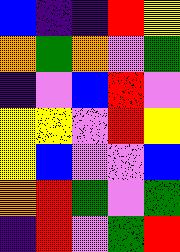[["blue", "indigo", "indigo", "red", "yellow"], ["orange", "green", "orange", "violet", "green"], ["indigo", "violet", "blue", "red", "violet"], ["yellow", "yellow", "violet", "red", "yellow"], ["yellow", "blue", "violet", "violet", "blue"], ["orange", "red", "green", "violet", "green"], ["indigo", "red", "violet", "green", "red"]]